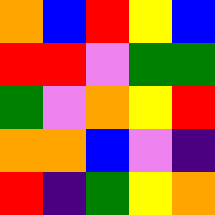[["orange", "blue", "red", "yellow", "blue"], ["red", "red", "violet", "green", "green"], ["green", "violet", "orange", "yellow", "red"], ["orange", "orange", "blue", "violet", "indigo"], ["red", "indigo", "green", "yellow", "orange"]]